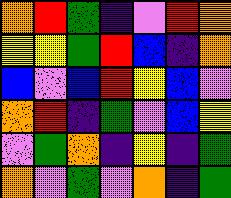[["orange", "red", "green", "indigo", "violet", "red", "orange"], ["yellow", "yellow", "green", "red", "blue", "indigo", "orange"], ["blue", "violet", "blue", "red", "yellow", "blue", "violet"], ["orange", "red", "indigo", "green", "violet", "blue", "yellow"], ["violet", "green", "orange", "indigo", "yellow", "indigo", "green"], ["orange", "violet", "green", "violet", "orange", "indigo", "green"]]